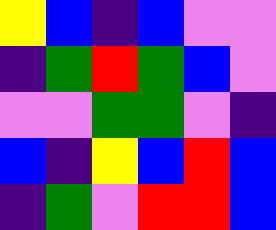[["yellow", "blue", "indigo", "blue", "violet", "violet"], ["indigo", "green", "red", "green", "blue", "violet"], ["violet", "violet", "green", "green", "violet", "indigo"], ["blue", "indigo", "yellow", "blue", "red", "blue"], ["indigo", "green", "violet", "red", "red", "blue"]]